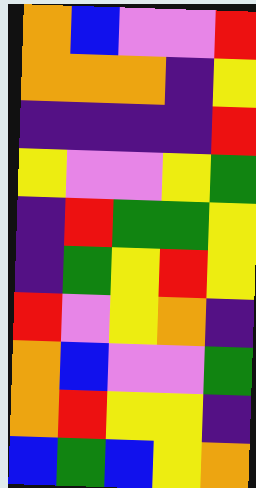[["orange", "blue", "violet", "violet", "red"], ["orange", "orange", "orange", "indigo", "yellow"], ["indigo", "indigo", "indigo", "indigo", "red"], ["yellow", "violet", "violet", "yellow", "green"], ["indigo", "red", "green", "green", "yellow"], ["indigo", "green", "yellow", "red", "yellow"], ["red", "violet", "yellow", "orange", "indigo"], ["orange", "blue", "violet", "violet", "green"], ["orange", "red", "yellow", "yellow", "indigo"], ["blue", "green", "blue", "yellow", "orange"]]